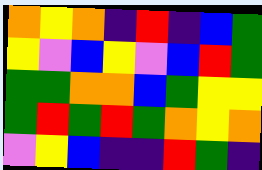[["orange", "yellow", "orange", "indigo", "red", "indigo", "blue", "green"], ["yellow", "violet", "blue", "yellow", "violet", "blue", "red", "green"], ["green", "green", "orange", "orange", "blue", "green", "yellow", "yellow"], ["green", "red", "green", "red", "green", "orange", "yellow", "orange"], ["violet", "yellow", "blue", "indigo", "indigo", "red", "green", "indigo"]]